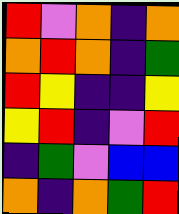[["red", "violet", "orange", "indigo", "orange"], ["orange", "red", "orange", "indigo", "green"], ["red", "yellow", "indigo", "indigo", "yellow"], ["yellow", "red", "indigo", "violet", "red"], ["indigo", "green", "violet", "blue", "blue"], ["orange", "indigo", "orange", "green", "red"]]